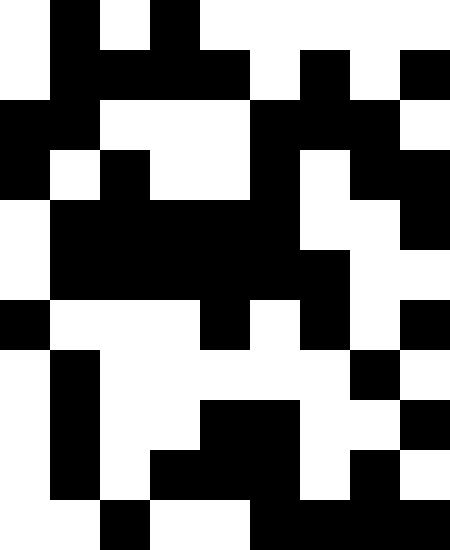[["white", "black", "white", "black", "white", "white", "white", "white", "white"], ["white", "black", "black", "black", "black", "white", "black", "white", "black"], ["black", "black", "white", "white", "white", "black", "black", "black", "white"], ["black", "white", "black", "white", "white", "black", "white", "black", "black"], ["white", "black", "black", "black", "black", "black", "white", "white", "black"], ["white", "black", "black", "black", "black", "black", "black", "white", "white"], ["black", "white", "white", "white", "black", "white", "black", "white", "black"], ["white", "black", "white", "white", "white", "white", "white", "black", "white"], ["white", "black", "white", "white", "black", "black", "white", "white", "black"], ["white", "black", "white", "black", "black", "black", "white", "black", "white"], ["white", "white", "black", "white", "white", "black", "black", "black", "black"]]